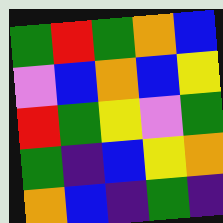[["green", "red", "green", "orange", "blue"], ["violet", "blue", "orange", "blue", "yellow"], ["red", "green", "yellow", "violet", "green"], ["green", "indigo", "blue", "yellow", "orange"], ["orange", "blue", "indigo", "green", "indigo"]]